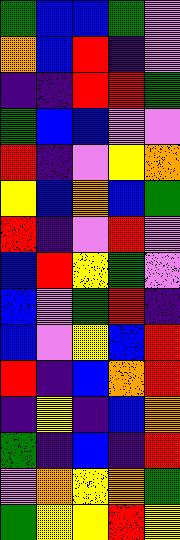[["green", "blue", "blue", "green", "violet"], ["orange", "blue", "red", "indigo", "violet"], ["indigo", "indigo", "red", "red", "green"], ["green", "blue", "blue", "violet", "violet"], ["red", "indigo", "violet", "yellow", "orange"], ["yellow", "blue", "orange", "blue", "green"], ["red", "indigo", "violet", "red", "violet"], ["blue", "red", "yellow", "green", "violet"], ["blue", "violet", "green", "red", "indigo"], ["blue", "violet", "yellow", "blue", "red"], ["red", "indigo", "blue", "orange", "red"], ["indigo", "yellow", "indigo", "blue", "orange"], ["green", "indigo", "blue", "indigo", "red"], ["violet", "orange", "yellow", "orange", "green"], ["green", "yellow", "yellow", "red", "yellow"]]